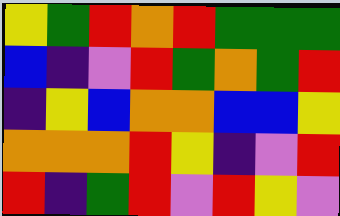[["yellow", "green", "red", "orange", "red", "green", "green", "green"], ["blue", "indigo", "violet", "red", "green", "orange", "green", "red"], ["indigo", "yellow", "blue", "orange", "orange", "blue", "blue", "yellow"], ["orange", "orange", "orange", "red", "yellow", "indigo", "violet", "red"], ["red", "indigo", "green", "red", "violet", "red", "yellow", "violet"]]